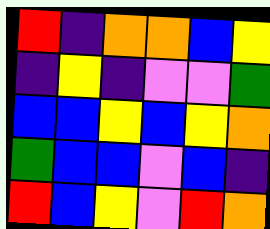[["red", "indigo", "orange", "orange", "blue", "yellow"], ["indigo", "yellow", "indigo", "violet", "violet", "green"], ["blue", "blue", "yellow", "blue", "yellow", "orange"], ["green", "blue", "blue", "violet", "blue", "indigo"], ["red", "blue", "yellow", "violet", "red", "orange"]]